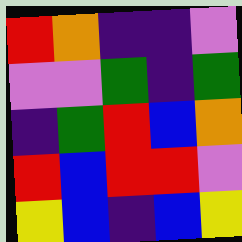[["red", "orange", "indigo", "indigo", "violet"], ["violet", "violet", "green", "indigo", "green"], ["indigo", "green", "red", "blue", "orange"], ["red", "blue", "red", "red", "violet"], ["yellow", "blue", "indigo", "blue", "yellow"]]